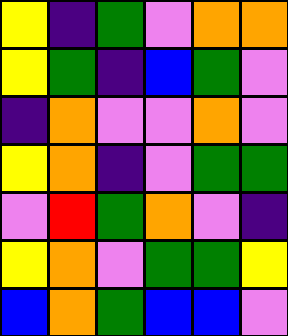[["yellow", "indigo", "green", "violet", "orange", "orange"], ["yellow", "green", "indigo", "blue", "green", "violet"], ["indigo", "orange", "violet", "violet", "orange", "violet"], ["yellow", "orange", "indigo", "violet", "green", "green"], ["violet", "red", "green", "orange", "violet", "indigo"], ["yellow", "orange", "violet", "green", "green", "yellow"], ["blue", "orange", "green", "blue", "blue", "violet"]]